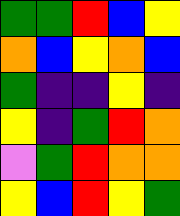[["green", "green", "red", "blue", "yellow"], ["orange", "blue", "yellow", "orange", "blue"], ["green", "indigo", "indigo", "yellow", "indigo"], ["yellow", "indigo", "green", "red", "orange"], ["violet", "green", "red", "orange", "orange"], ["yellow", "blue", "red", "yellow", "green"]]